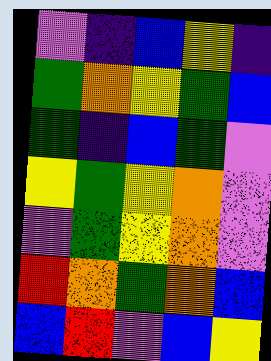[["violet", "indigo", "blue", "yellow", "indigo"], ["green", "orange", "yellow", "green", "blue"], ["green", "indigo", "blue", "green", "violet"], ["yellow", "green", "yellow", "orange", "violet"], ["violet", "green", "yellow", "orange", "violet"], ["red", "orange", "green", "orange", "blue"], ["blue", "red", "violet", "blue", "yellow"]]